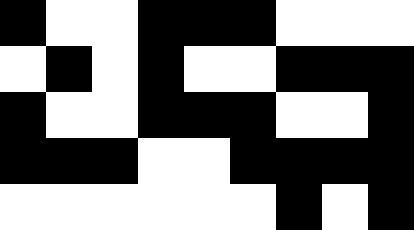[["black", "white", "white", "black", "black", "black", "white", "white", "white"], ["white", "black", "white", "black", "white", "white", "black", "black", "black"], ["black", "white", "white", "black", "black", "black", "white", "white", "black"], ["black", "black", "black", "white", "white", "black", "black", "black", "black"], ["white", "white", "white", "white", "white", "white", "black", "white", "black"]]